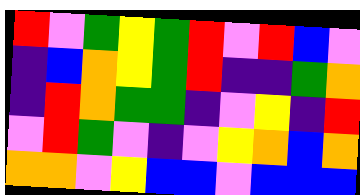[["red", "violet", "green", "yellow", "green", "red", "violet", "red", "blue", "violet"], ["indigo", "blue", "orange", "yellow", "green", "red", "indigo", "indigo", "green", "orange"], ["indigo", "red", "orange", "green", "green", "indigo", "violet", "yellow", "indigo", "red"], ["violet", "red", "green", "violet", "indigo", "violet", "yellow", "orange", "blue", "orange"], ["orange", "orange", "violet", "yellow", "blue", "blue", "violet", "blue", "blue", "blue"]]